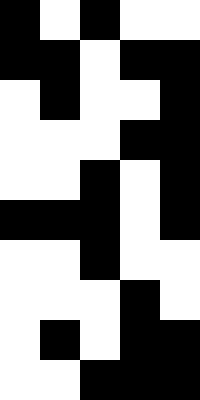[["black", "white", "black", "white", "white"], ["black", "black", "white", "black", "black"], ["white", "black", "white", "white", "black"], ["white", "white", "white", "black", "black"], ["white", "white", "black", "white", "black"], ["black", "black", "black", "white", "black"], ["white", "white", "black", "white", "white"], ["white", "white", "white", "black", "white"], ["white", "black", "white", "black", "black"], ["white", "white", "black", "black", "black"]]